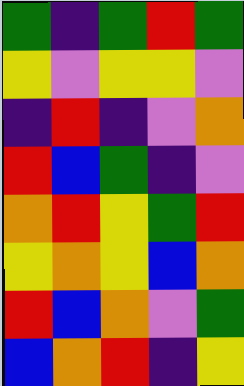[["green", "indigo", "green", "red", "green"], ["yellow", "violet", "yellow", "yellow", "violet"], ["indigo", "red", "indigo", "violet", "orange"], ["red", "blue", "green", "indigo", "violet"], ["orange", "red", "yellow", "green", "red"], ["yellow", "orange", "yellow", "blue", "orange"], ["red", "blue", "orange", "violet", "green"], ["blue", "orange", "red", "indigo", "yellow"]]